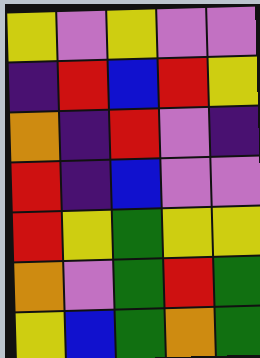[["yellow", "violet", "yellow", "violet", "violet"], ["indigo", "red", "blue", "red", "yellow"], ["orange", "indigo", "red", "violet", "indigo"], ["red", "indigo", "blue", "violet", "violet"], ["red", "yellow", "green", "yellow", "yellow"], ["orange", "violet", "green", "red", "green"], ["yellow", "blue", "green", "orange", "green"]]